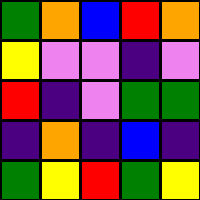[["green", "orange", "blue", "red", "orange"], ["yellow", "violet", "violet", "indigo", "violet"], ["red", "indigo", "violet", "green", "green"], ["indigo", "orange", "indigo", "blue", "indigo"], ["green", "yellow", "red", "green", "yellow"]]